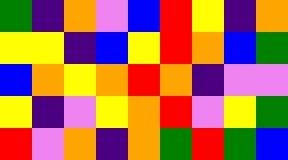[["green", "indigo", "orange", "violet", "blue", "red", "yellow", "indigo", "orange"], ["yellow", "yellow", "indigo", "blue", "yellow", "red", "orange", "blue", "green"], ["blue", "orange", "yellow", "orange", "red", "orange", "indigo", "violet", "violet"], ["yellow", "indigo", "violet", "yellow", "orange", "red", "violet", "yellow", "green"], ["red", "violet", "orange", "indigo", "orange", "green", "red", "green", "blue"]]